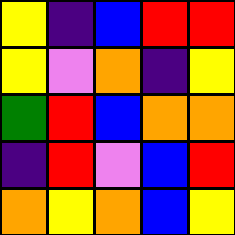[["yellow", "indigo", "blue", "red", "red"], ["yellow", "violet", "orange", "indigo", "yellow"], ["green", "red", "blue", "orange", "orange"], ["indigo", "red", "violet", "blue", "red"], ["orange", "yellow", "orange", "blue", "yellow"]]